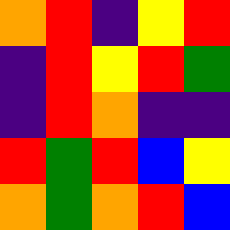[["orange", "red", "indigo", "yellow", "red"], ["indigo", "red", "yellow", "red", "green"], ["indigo", "red", "orange", "indigo", "indigo"], ["red", "green", "red", "blue", "yellow"], ["orange", "green", "orange", "red", "blue"]]